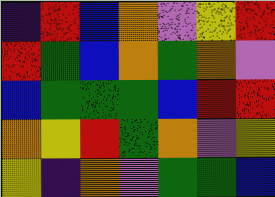[["indigo", "red", "blue", "orange", "violet", "yellow", "red"], ["red", "green", "blue", "orange", "green", "orange", "violet"], ["blue", "green", "green", "green", "blue", "red", "red"], ["orange", "yellow", "red", "green", "orange", "violet", "yellow"], ["yellow", "indigo", "orange", "violet", "green", "green", "blue"]]